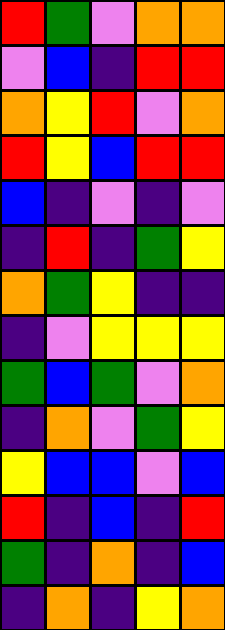[["red", "green", "violet", "orange", "orange"], ["violet", "blue", "indigo", "red", "red"], ["orange", "yellow", "red", "violet", "orange"], ["red", "yellow", "blue", "red", "red"], ["blue", "indigo", "violet", "indigo", "violet"], ["indigo", "red", "indigo", "green", "yellow"], ["orange", "green", "yellow", "indigo", "indigo"], ["indigo", "violet", "yellow", "yellow", "yellow"], ["green", "blue", "green", "violet", "orange"], ["indigo", "orange", "violet", "green", "yellow"], ["yellow", "blue", "blue", "violet", "blue"], ["red", "indigo", "blue", "indigo", "red"], ["green", "indigo", "orange", "indigo", "blue"], ["indigo", "orange", "indigo", "yellow", "orange"]]